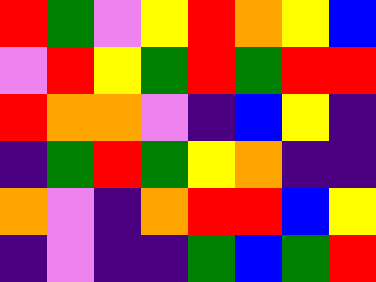[["red", "green", "violet", "yellow", "red", "orange", "yellow", "blue"], ["violet", "red", "yellow", "green", "red", "green", "red", "red"], ["red", "orange", "orange", "violet", "indigo", "blue", "yellow", "indigo"], ["indigo", "green", "red", "green", "yellow", "orange", "indigo", "indigo"], ["orange", "violet", "indigo", "orange", "red", "red", "blue", "yellow"], ["indigo", "violet", "indigo", "indigo", "green", "blue", "green", "red"]]